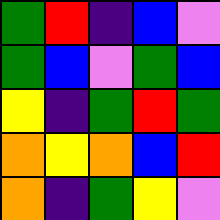[["green", "red", "indigo", "blue", "violet"], ["green", "blue", "violet", "green", "blue"], ["yellow", "indigo", "green", "red", "green"], ["orange", "yellow", "orange", "blue", "red"], ["orange", "indigo", "green", "yellow", "violet"]]